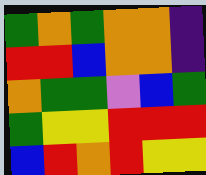[["green", "orange", "green", "orange", "orange", "indigo"], ["red", "red", "blue", "orange", "orange", "indigo"], ["orange", "green", "green", "violet", "blue", "green"], ["green", "yellow", "yellow", "red", "red", "red"], ["blue", "red", "orange", "red", "yellow", "yellow"]]